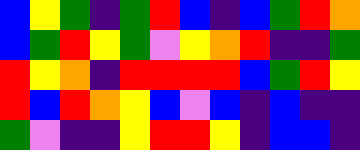[["blue", "yellow", "green", "indigo", "green", "red", "blue", "indigo", "blue", "green", "red", "orange"], ["blue", "green", "red", "yellow", "green", "violet", "yellow", "orange", "red", "indigo", "indigo", "green"], ["red", "yellow", "orange", "indigo", "red", "red", "red", "red", "blue", "green", "red", "yellow"], ["red", "blue", "red", "orange", "yellow", "blue", "violet", "blue", "indigo", "blue", "indigo", "indigo"], ["green", "violet", "indigo", "indigo", "yellow", "red", "red", "yellow", "indigo", "blue", "blue", "indigo"]]